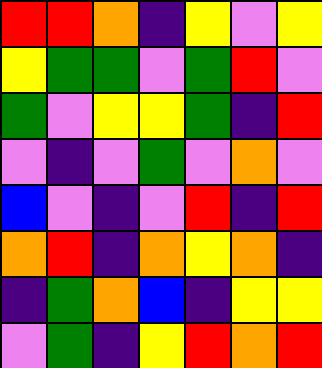[["red", "red", "orange", "indigo", "yellow", "violet", "yellow"], ["yellow", "green", "green", "violet", "green", "red", "violet"], ["green", "violet", "yellow", "yellow", "green", "indigo", "red"], ["violet", "indigo", "violet", "green", "violet", "orange", "violet"], ["blue", "violet", "indigo", "violet", "red", "indigo", "red"], ["orange", "red", "indigo", "orange", "yellow", "orange", "indigo"], ["indigo", "green", "orange", "blue", "indigo", "yellow", "yellow"], ["violet", "green", "indigo", "yellow", "red", "orange", "red"]]